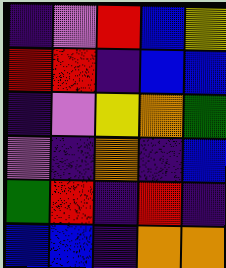[["indigo", "violet", "red", "blue", "yellow"], ["red", "red", "indigo", "blue", "blue"], ["indigo", "violet", "yellow", "orange", "green"], ["violet", "indigo", "orange", "indigo", "blue"], ["green", "red", "indigo", "red", "indigo"], ["blue", "blue", "indigo", "orange", "orange"]]